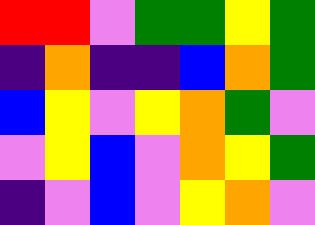[["red", "red", "violet", "green", "green", "yellow", "green"], ["indigo", "orange", "indigo", "indigo", "blue", "orange", "green"], ["blue", "yellow", "violet", "yellow", "orange", "green", "violet"], ["violet", "yellow", "blue", "violet", "orange", "yellow", "green"], ["indigo", "violet", "blue", "violet", "yellow", "orange", "violet"]]